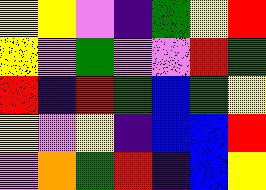[["yellow", "yellow", "violet", "indigo", "green", "yellow", "red"], ["yellow", "violet", "green", "violet", "violet", "red", "green"], ["red", "indigo", "red", "green", "blue", "green", "yellow"], ["yellow", "violet", "yellow", "indigo", "blue", "blue", "red"], ["violet", "orange", "green", "red", "indigo", "blue", "yellow"]]